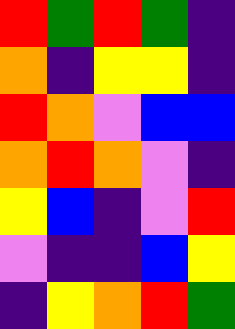[["red", "green", "red", "green", "indigo"], ["orange", "indigo", "yellow", "yellow", "indigo"], ["red", "orange", "violet", "blue", "blue"], ["orange", "red", "orange", "violet", "indigo"], ["yellow", "blue", "indigo", "violet", "red"], ["violet", "indigo", "indigo", "blue", "yellow"], ["indigo", "yellow", "orange", "red", "green"]]